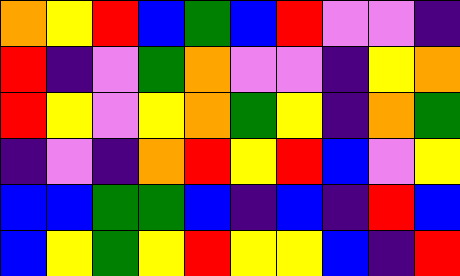[["orange", "yellow", "red", "blue", "green", "blue", "red", "violet", "violet", "indigo"], ["red", "indigo", "violet", "green", "orange", "violet", "violet", "indigo", "yellow", "orange"], ["red", "yellow", "violet", "yellow", "orange", "green", "yellow", "indigo", "orange", "green"], ["indigo", "violet", "indigo", "orange", "red", "yellow", "red", "blue", "violet", "yellow"], ["blue", "blue", "green", "green", "blue", "indigo", "blue", "indigo", "red", "blue"], ["blue", "yellow", "green", "yellow", "red", "yellow", "yellow", "blue", "indigo", "red"]]